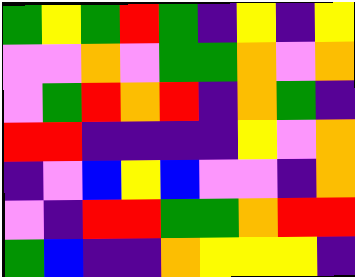[["green", "yellow", "green", "red", "green", "indigo", "yellow", "indigo", "yellow"], ["violet", "violet", "orange", "violet", "green", "green", "orange", "violet", "orange"], ["violet", "green", "red", "orange", "red", "indigo", "orange", "green", "indigo"], ["red", "red", "indigo", "indigo", "indigo", "indigo", "yellow", "violet", "orange"], ["indigo", "violet", "blue", "yellow", "blue", "violet", "violet", "indigo", "orange"], ["violet", "indigo", "red", "red", "green", "green", "orange", "red", "red"], ["green", "blue", "indigo", "indigo", "orange", "yellow", "yellow", "yellow", "indigo"]]